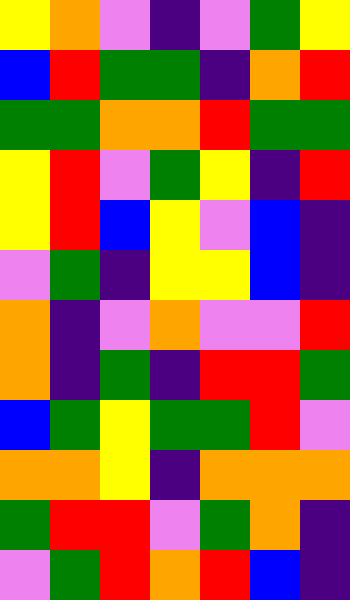[["yellow", "orange", "violet", "indigo", "violet", "green", "yellow"], ["blue", "red", "green", "green", "indigo", "orange", "red"], ["green", "green", "orange", "orange", "red", "green", "green"], ["yellow", "red", "violet", "green", "yellow", "indigo", "red"], ["yellow", "red", "blue", "yellow", "violet", "blue", "indigo"], ["violet", "green", "indigo", "yellow", "yellow", "blue", "indigo"], ["orange", "indigo", "violet", "orange", "violet", "violet", "red"], ["orange", "indigo", "green", "indigo", "red", "red", "green"], ["blue", "green", "yellow", "green", "green", "red", "violet"], ["orange", "orange", "yellow", "indigo", "orange", "orange", "orange"], ["green", "red", "red", "violet", "green", "orange", "indigo"], ["violet", "green", "red", "orange", "red", "blue", "indigo"]]